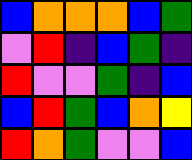[["blue", "orange", "orange", "orange", "blue", "green"], ["violet", "red", "indigo", "blue", "green", "indigo"], ["red", "violet", "violet", "green", "indigo", "blue"], ["blue", "red", "green", "blue", "orange", "yellow"], ["red", "orange", "green", "violet", "violet", "blue"]]